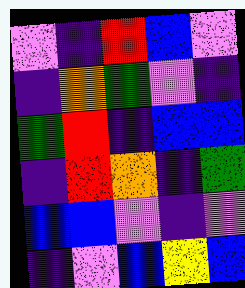[["violet", "indigo", "red", "blue", "violet"], ["indigo", "orange", "green", "violet", "indigo"], ["green", "red", "indigo", "blue", "blue"], ["indigo", "red", "orange", "indigo", "green"], ["blue", "blue", "violet", "indigo", "violet"], ["indigo", "violet", "blue", "yellow", "blue"]]